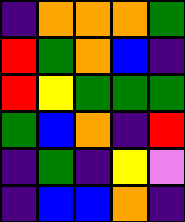[["indigo", "orange", "orange", "orange", "green"], ["red", "green", "orange", "blue", "indigo"], ["red", "yellow", "green", "green", "green"], ["green", "blue", "orange", "indigo", "red"], ["indigo", "green", "indigo", "yellow", "violet"], ["indigo", "blue", "blue", "orange", "indigo"]]